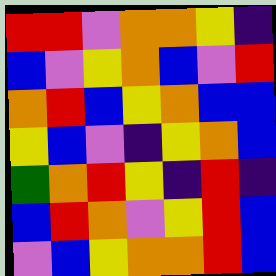[["red", "red", "violet", "orange", "orange", "yellow", "indigo"], ["blue", "violet", "yellow", "orange", "blue", "violet", "red"], ["orange", "red", "blue", "yellow", "orange", "blue", "blue"], ["yellow", "blue", "violet", "indigo", "yellow", "orange", "blue"], ["green", "orange", "red", "yellow", "indigo", "red", "indigo"], ["blue", "red", "orange", "violet", "yellow", "red", "blue"], ["violet", "blue", "yellow", "orange", "orange", "red", "blue"]]